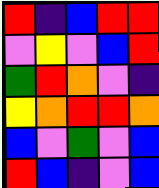[["red", "indigo", "blue", "red", "red"], ["violet", "yellow", "violet", "blue", "red"], ["green", "red", "orange", "violet", "indigo"], ["yellow", "orange", "red", "red", "orange"], ["blue", "violet", "green", "violet", "blue"], ["red", "blue", "indigo", "violet", "blue"]]